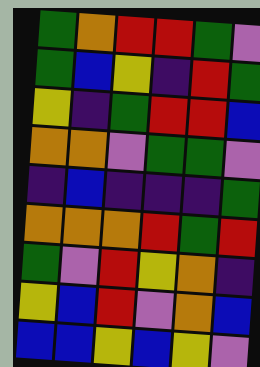[["green", "orange", "red", "red", "green", "violet"], ["green", "blue", "yellow", "indigo", "red", "green"], ["yellow", "indigo", "green", "red", "red", "blue"], ["orange", "orange", "violet", "green", "green", "violet"], ["indigo", "blue", "indigo", "indigo", "indigo", "green"], ["orange", "orange", "orange", "red", "green", "red"], ["green", "violet", "red", "yellow", "orange", "indigo"], ["yellow", "blue", "red", "violet", "orange", "blue"], ["blue", "blue", "yellow", "blue", "yellow", "violet"]]